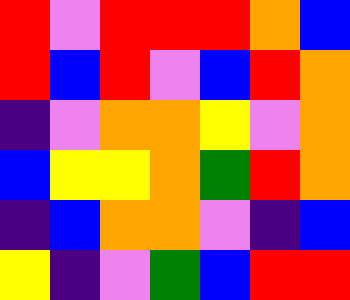[["red", "violet", "red", "red", "red", "orange", "blue"], ["red", "blue", "red", "violet", "blue", "red", "orange"], ["indigo", "violet", "orange", "orange", "yellow", "violet", "orange"], ["blue", "yellow", "yellow", "orange", "green", "red", "orange"], ["indigo", "blue", "orange", "orange", "violet", "indigo", "blue"], ["yellow", "indigo", "violet", "green", "blue", "red", "red"]]